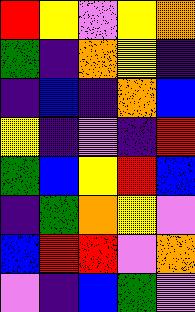[["red", "yellow", "violet", "yellow", "orange"], ["green", "indigo", "orange", "yellow", "indigo"], ["indigo", "blue", "indigo", "orange", "blue"], ["yellow", "indigo", "violet", "indigo", "red"], ["green", "blue", "yellow", "red", "blue"], ["indigo", "green", "orange", "yellow", "violet"], ["blue", "red", "red", "violet", "orange"], ["violet", "indigo", "blue", "green", "violet"]]